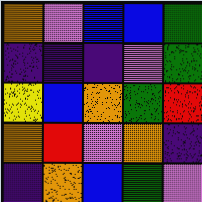[["orange", "violet", "blue", "blue", "green"], ["indigo", "indigo", "indigo", "violet", "green"], ["yellow", "blue", "orange", "green", "red"], ["orange", "red", "violet", "orange", "indigo"], ["indigo", "orange", "blue", "green", "violet"]]